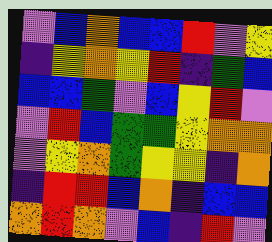[["violet", "blue", "orange", "blue", "blue", "red", "violet", "yellow"], ["indigo", "yellow", "orange", "yellow", "red", "indigo", "green", "blue"], ["blue", "blue", "green", "violet", "blue", "yellow", "red", "violet"], ["violet", "red", "blue", "green", "green", "yellow", "orange", "orange"], ["violet", "yellow", "orange", "green", "yellow", "yellow", "indigo", "orange"], ["indigo", "red", "red", "blue", "orange", "indigo", "blue", "blue"], ["orange", "red", "orange", "violet", "blue", "indigo", "red", "violet"]]